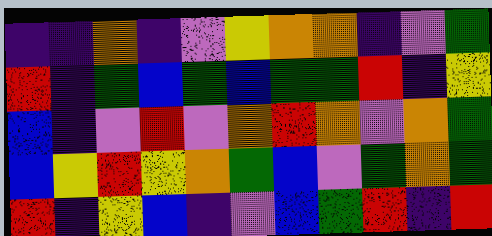[["indigo", "indigo", "orange", "indigo", "violet", "yellow", "orange", "orange", "indigo", "violet", "green"], ["red", "indigo", "green", "blue", "green", "blue", "green", "green", "red", "indigo", "yellow"], ["blue", "indigo", "violet", "red", "violet", "orange", "red", "orange", "violet", "orange", "green"], ["blue", "yellow", "red", "yellow", "orange", "green", "blue", "violet", "green", "orange", "green"], ["red", "indigo", "yellow", "blue", "indigo", "violet", "blue", "green", "red", "indigo", "red"]]